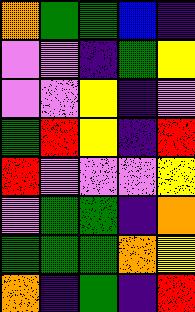[["orange", "green", "green", "blue", "indigo"], ["violet", "violet", "indigo", "green", "yellow"], ["violet", "violet", "yellow", "indigo", "violet"], ["green", "red", "yellow", "indigo", "red"], ["red", "violet", "violet", "violet", "yellow"], ["violet", "green", "green", "indigo", "orange"], ["green", "green", "green", "orange", "yellow"], ["orange", "indigo", "green", "indigo", "red"]]